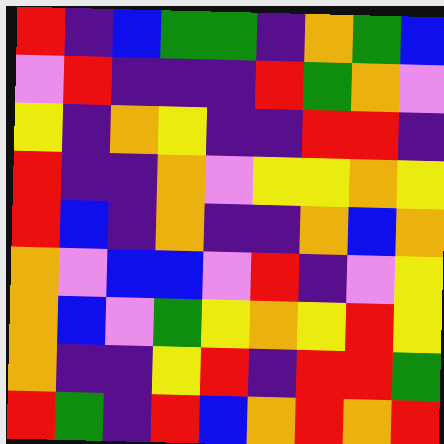[["red", "indigo", "blue", "green", "green", "indigo", "orange", "green", "blue"], ["violet", "red", "indigo", "indigo", "indigo", "red", "green", "orange", "violet"], ["yellow", "indigo", "orange", "yellow", "indigo", "indigo", "red", "red", "indigo"], ["red", "indigo", "indigo", "orange", "violet", "yellow", "yellow", "orange", "yellow"], ["red", "blue", "indigo", "orange", "indigo", "indigo", "orange", "blue", "orange"], ["orange", "violet", "blue", "blue", "violet", "red", "indigo", "violet", "yellow"], ["orange", "blue", "violet", "green", "yellow", "orange", "yellow", "red", "yellow"], ["orange", "indigo", "indigo", "yellow", "red", "indigo", "red", "red", "green"], ["red", "green", "indigo", "red", "blue", "orange", "red", "orange", "red"]]